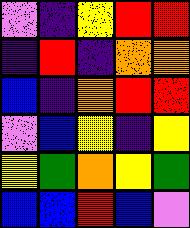[["violet", "indigo", "yellow", "red", "red"], ["indigo", "red", "indigo", "orange", "orange"], ["blue", "indigo", "orange", "red", "red"], ["violet", "blue", "yellow", "indigo", "yellow"], ["yellow", "green", "orange", "yellow", "green"], ["blue", "blue", "red", "blue", "violet"]]